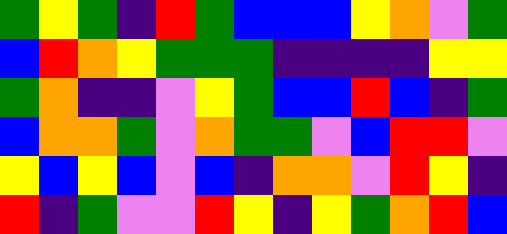[["green", "yellow", "green", "indigo", "red", "green", "blue", "blue", "blue", "yellow", "orange", "violet", "green"], ["blue", "red", "orange", "yellow", "green", "green", "green", "indigo", "indigo", "indigo", "indigo", "yellow", "yellow"], ["green", "orange", "indigo", "indigo", "violet", "yellow", "green", "blue", "blue", "red", "blue", "indigo", "green"], ["blue", "orange", "orange", "green", "violet", "orange", "green", "green", "violet", "blue", "red", "red", "violet"], ["yellow", "blue", "yellow", "blue", "violet", "blue", "indigo", "orange", "orange", "violet", "red", "yellow", "indigo"], ["red", "indigo", "green", "violet", "violet", "red", "yellow", "indigo", "yellow", "green", "orange", "red", "blue"]]